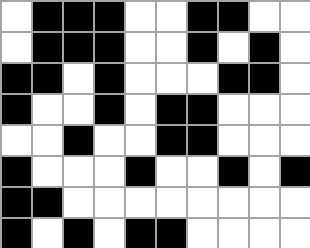[["white", "black", "black", "black", "white", "white", "black", "black", "white", "white"], ["white", "black", "black", "black", "white", "white", "black", "white", "black", "white"], ["black", "black", "white", "black", "white", "white", "white", "black", "black", "white"], ["black", "white", "white", "black", "white", "black", "black", "white", "white", "white"], ["white", "white", "black", "white", "white", "black", "black", "white", "white", "white"], ["black", "white", "white", "white", "black", "white", "white", "black", "white", "black"], ["black", "black", "white", "white", "white", "white", "white", "white", "white", "white"], ["black", "white", "black", "white", "black", "black", "white", "white", "white", "white"]]